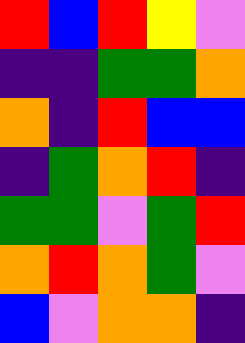[["red", "blue", "red", "yellow", "violet"], ["indigo", "indigo", "green", "green", "orange"], ["orange", "indigo", "red", "blue", "blue"], ["indigo", "green", "orange", "red", "indigo"], ["green", "green", "violet", "green", "red"], ["orange", "red", "orange", "green", "violet"], ["blue", "violet", "orange", "orange", "indigo"]]